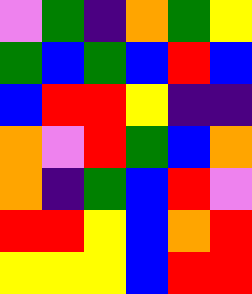[["violet", "green", "indigo", "orange", "green", "yellow"], ["green", "blue", "green", "blue", "red", "blue"], ["blue", "red", "red", "yellow", "indigo", "indigo"], ["orange", "violet", "red", "green", "blue", "orange"], ["orange", "indigo", "green", "blue", "red", "violet"], ["red", "red", "yellow", "blue", "orange", "red"], ["yellow", "yellow", "yellow", "blue", "red", "red"]]